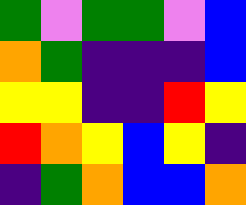[["green", "violet", "green", "green", "violet", "blue"], ["orange", "green", "indigo", "indigo", "indigo", "blue"], ["yellow", "yellow", "indigo", "indigo", "red", "yellow"], ["red", "orange", "yellow", "blue", "yellow", "indigo"], ["indigo", "green", "orange", "blue", "blue", "orange"]]